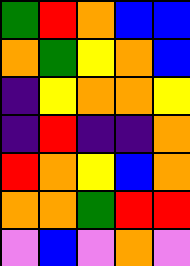[["green", "red", "orange", "blue", "blue"], ["orange", "green", "yellow", "orange", "blue"], ["indigo", "yellow", "orange", "orange", "yellow"], ["indigo", "red", "indigo", "indigo", "orange"], ["red", "orange", "yellow", "blue", "orange"], ["orange", "orange", "green", "red", "red"], ["violet", "blue", "violet", "orange", "violet"]]